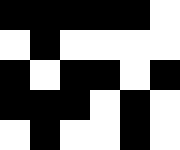[["black", "black", "black", "black", "black", "white"], ["white", "black", "white", "white", "white", "white"], ["black", "white", "black", "black", "white", "black"], ["black", "black", "black", "white", "black", "white"], ["white", "black", "white", "white", "black", "white"]]